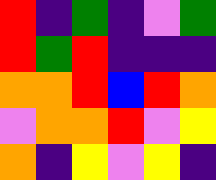[["red", "indigo", "green", "indigo", "violet", "green"], ["red", "green", "red", "indigo", "indigo", "indigo"], ["orange", "orange", "red", "blue", "red", "orange"], ["violet", "orange", "orange", "red", "violet", "yellow"], ["orange", "indigo", "yellow", "violet", "yellow", "indigo"]]